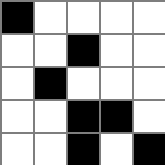[["black", "white", "white", "white", "white"], ["white", "white", "black", "white", "white"], ["white", "black", "white", "white", "white"], ["white", "white", "black", "black", "white"], ["white", "white", "black", "white", "black"]]